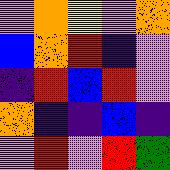[["violet", "orange", "yellow", "violet", "orange"], ["blue", "orange", "red", "indigo", "violet"], ["indigo", "red", "blue", "red", "violet"], ["orange", "indigo", "indigo", "blue", "indigo"], ["violet", "red", "violet", "red", "green"]]